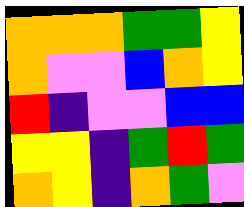[["orange", "orange", "orange", "green", "green", "yellow"], ["orange", "violet", "violet", "blue", "orange", "yellow"], ["red", "indigo", "violet", "violet", "blue", "blue"], ["yellow", "yellow", "indigo", "green", "red", "green"], ["orange", "yellow", "indigo", "orange", "green", "violet"]]